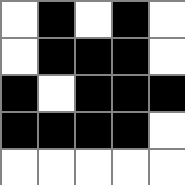[["white", "black", "white", "black", "white"], ["white", "black", "black", "black", "white"], ["black", "white", "black", "black", "black"], ["black", "black", "black", "black", "white"], ["white", "white", "white", "white", "white"]]